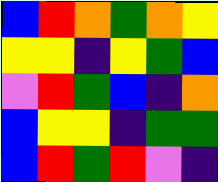[["blue", "red", "orange", "green", "orange", "yellow"], ["yellow", "yellow", "indigo", "yellow", "green", "blue"], ["violet", "red", "green", "blue", "indigo", "orange"], ["blue", "yellow", "yellow", "indigo", "green", "green"], ["blue", "red", "green", "red", "violet", "indigo"]]